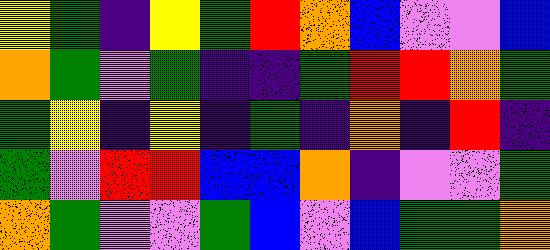[["yellow", "green", "indigo", "yellow", "green", "red", "orange", "blue", "violet", "violet", "blue"], ["orange", "green", "violet", "green", "indigo", "indigo", "green", "red", "red", "orange", "green"], ["green", "yellow", "indigo", "yellow", "indigo", "green", "indigo", "orange", "indigo", "red", "indigo"], ["green", "violet", "red", "red", "blue", "blue", "orange", "indigo", "violet", "violet", "green"], ["orange", "green", "violet", "violet", "green", "blue", "violet", "blue", "green", "green", "orange"]]